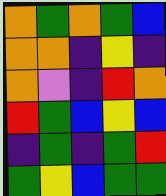[["orange", "green", "orange", "green", "blue"], ["orange", "orange", "indigo", "yellow", "indigo"], ["orange", "violet", "indigo", "red", "orange"], ["red", "green", "blue", "yellow", "blue"], ["indigo", "green", "indigo", "green", "red"], ["green", "yellow", "blue", "green", "green"]]